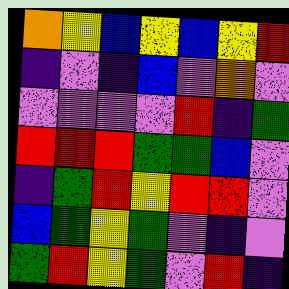[["orange", "yellow", "blue", "yellow", "blue", "yellow", "red"], ["indigo", "violet", "indigo", "blue", "violet", "orange", "violet"], ["violet", "violet", "violet", "violet", "red", "indigo", "green"], ["red", "red", "red", "green", "green", "blue", "violet"], ["indigo", "green", "red", "yellow", "red", "red", "violet"], ["blue", "green", "yellow", "green", "violet", "indigo", "violet"], ["green", "red", "yellow", "green", "violet", "red", "indigo"]]